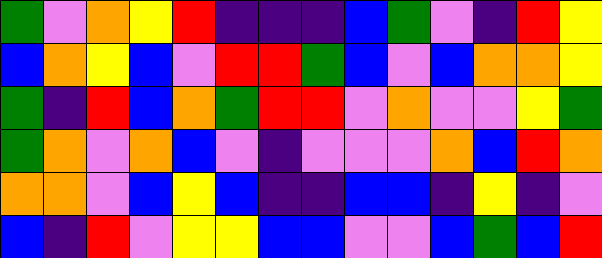[["green", "violet", "orange", "yellow", "red", "indigo", "indigo", "indigo", "blue", "green", "violet", "indigo", "red", "yellow"], ["blue", "orange", "yellow", "blue", "violet", "red", "red", "green", "blue", "violet", "blue", "orange", "orange", "yellow"], ["green", "indigo", "red", "blue", "orange", "green", "red", "red", "violet", "orange", "violet", "violet", "yellow", "green"], ["green", "orange", "violet", "orange", "blue", "violet", "indigo", "violet", "violet", "violet", "orange", "blue", "red", "orange"], ["orange", "orange", "violet", "blue", "yellow", "blue", "indigo", "indigo", "blue", "blue", "indigo", "yellow", "indigo", "violet"], ["blue", "indigo", "red", "violet", "yellow", "yellow", "blue", "blue", "violet", "violet", "blue", "green", "blue", "red"]]